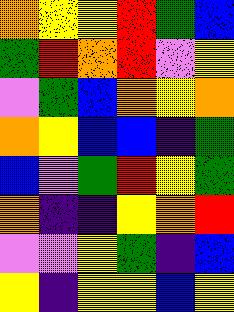[["orange", "yellow", "yellow", "red", "green", "blue"], ["green", "red", "orange", "red", "violet", "yellow"], ["violet", "green", "blue", "orange", "yellow", "orange"], ["orange", "yellow", "blue", "blue", "indigo", "green"], ["blue", "violet", "green", "red", "yellow", "green"], ["orange", "indigo", "indigo", "yellow", "orange", "red"], ["violet", "violet", "yellow", "green", "indigo", "blue"], ["yellow", "indigo", "yellow", "yellow", "blue", "yellow"]]